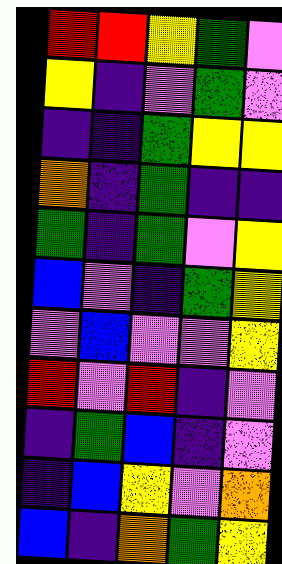[["red", "red", "yellow", "green", "violet"], ["yellow", "indigo", "violet", "green", "violet"], ["indigo", "indigo", "green", "yellow", "yellow"], ["orange", "indigo", "green", "indigo", "indigo"], ["green", "indigo", "green", "violet", "yellow"], ["blue", "violet", "indigo", "green", "yellow"], ["violet", "blue", "violet", "violet", "yellow"], ["red", "violet", "red", "indigo", "violet"], ["indigo", "green", "blue", "indigo", "violet"], ["indigo", "blue", "yellow", "violet", "orange"], ["blue", "indigo", "orange", "green", "yellow"]]